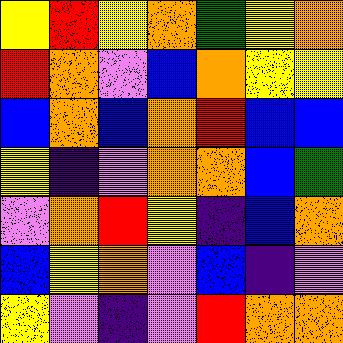[["yellow", "red", "yellow", "orange", "green", "yellow", "orange"], ["red", "orange", "violet", "blue", "orange", "yellow", "yellow"], ["blue", "orange", "blue", "orange", "red", "blue", "blue"], ["yellow", "indigo", "violet", "orange", "orange", "blue", "green"], ["violet", "orange", "red", "yellow", "indigo", "blue", "orange"], ["blue", "yellow", "orange", "violet", "blue", "indigo", "violet"], ["yellow", "violet", "indigo", "violet", "red", "orange", "orange"]]